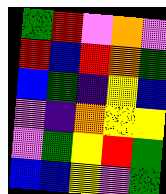[["green", "red", "violet", "orange", "violet"], ["red", "blue", "red", "orange", "green"], ["blue", "green", "indigo", "yellow", "blue"], ["violet", "indigo", "orange", "yellow", "yellow"], ["violet", "green", "yellow", "red", "green"], ["blue", "blue", "yellow", "violet", "green"]]